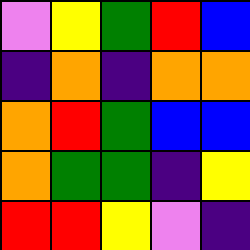[["violet", "yellow", "green", "red", "blue"], ["indigo", "orange", "indigo", "orange", "orange"], ["orange", "red", "green", "blue", "blue"], ["orange", "green", "green", "indigo", "yellow"], ["red", "red", "yellow", "violet", "indigo"]]